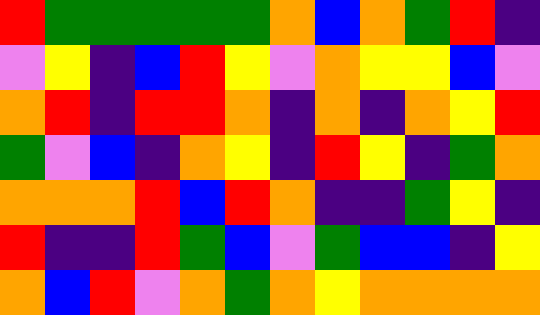[["red", "green", "green", "green", "green", "green", "orange", "blue", "orange", "green", "red", "indigo"], ["violet", "yellow", "indigo", "blue", "red", "yellow", "violet", "orange", "yellow", "yellow", "blue", "violet"], ["orange", "red", "indigo", "red", "red", "orange", "indigo", "orange", "indigo", "orange", "yellow", "red"], ["green", "violet", "blue", "indigo", "orange", "yellow", "indigo", "red", "yellow", "indigo", "green", "orange"], ["orange", "orange", "orange", "red", "blue", "red", "orange", "indigo", "indigo", "green", "yellow", "indigo"], ["red", "indigo", "indigo", "red", "green", "blue", "violet", "green", "blue", "blue", "indigo", "yellow"], ["orange", "blue", "red", "violet", "orange", "green", "orange", "yellow", "orange", "orange", "orange", "orange"]]